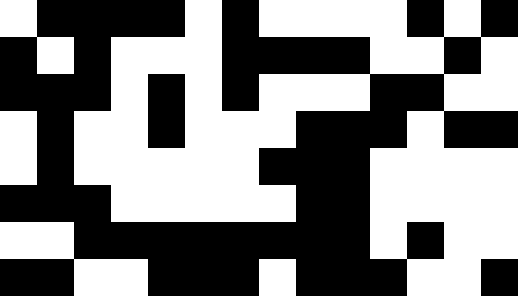[["white", "black", "black", "black", "black", "white", "black", "white", "white", "white", "white", "black", "white", "black"], ["black", "white", "black", "white", "white", "white", "black", "black", "black", "black", "white", "white", "black", "white"], ["black", "black", "black", "white", "black", "white", "black", "white", "white", "white", "black", "black", "white", "white"], ["white", "black", "white", "white", "black", "white", "white", "white", "black", "black", "black", "white", "black", "black"], ["white", "black", "white", "white", "white", "white", "white", "black", "black", "black", "white", "white", "white", "white"], ["black", "black", "black", "white", "white", "white", "white", "white", "black", "black", "white", "white", "white", "white"], ["white", "white", "black", "black", "black", "black", "black", "black", "black", "black", "white", "black", "white", "white"], ["black", "black", "white", "white", "black", "black", "black", "white", "black", "black", "black", "white", "white", "black"]]